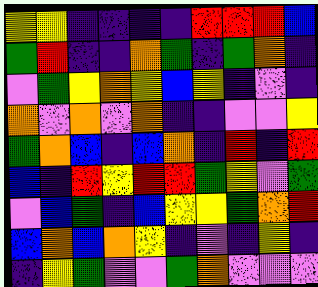[["yellow", "yellow", "indigo", "indigo", "indigo", "indigo", "red", "red", "red", "blue"], ["green", "red", "indigo", "indigo", "orange", "green", "indigo", "green", "orange", "indigo"], ["violet", "green", "yellow", "orange", "yellow", "blue", "yellow", "indigo", "violet", "indigo"], ["orange", "violet", "orange", "violet", "orange", "indigo", "indigo", "violet", "violet", "yellow"], ["green", "orange", "blue", "indigo", "blue", "orange", "indigo", "red", "indigo", "red"], ["blue", "indigo", "red", "yellow", "red", "red", "green", "yellow", "violet", "green"], ["violet", "blue", "green", "indigo", "blue", "yellow", "yellow", "green", "orange", "red"], ["blue", "orange", "blue", "orange", "yellow", "indigo", "violet", "indigo", "yellow", "indigo"], ["indigo", "yellow", "green", "violet", "violet", "green", "orange", "violet", "violet", "violet"]]